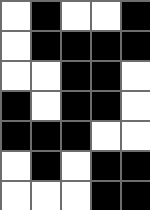[["white", "black", "white", "white", "black"], ["white", "black", "black", "black", "black"], ["white", "white", "black", "black", "white"], ["black", "white", "black", "black", "white"], ["black", "black", "black", "white", "white"], ["white", "black", "white", "black", "black"], ["white", "white", "white", "black", "black"]]